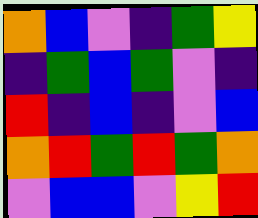[["orange", "blue", "violet", "indigo", "green", "yellow"], ["indigo", "green", "blue", "green", "violet", "indigo"], ["red", "indigo", "blue", "indigo", "violet", "blue"], ["orange", "red", "green", "red", "green", "orange"], ["violet", "blue", "blue", "violet", "yellow", "red"]]